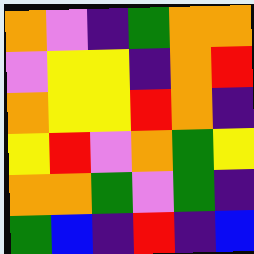[["orange", "violet", "indigo", "green", "orange", "orange"], ["violet", "yellow", "yellow", "indigo", "orange", "red"], ["orange", "yellow", "yellow", "red", "orange", "indigo"], ["yellow", "red", "violet", "orange", "green", "yellow"], ["orange", "orange", "green", "violet", "green", "indigo"], ["green", "blue", "indigo", "red", "indigo", "blue"]]